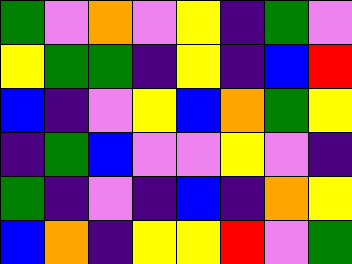[["green", "violet", "orange", "violet", "yellow", "indigo", "green", "violet"], ["yellow", "green", "green", "indigo", "yellow", "indigo", "blue", "red"], ["blue", "indigo", "violet", "yellow", "blue", "orange", "green", "yellow"], ["indigo", "green", "blue", "violet", "violet", "yellow", "violet", "indigo"], ["green", "indigo", "violet", "indigo", "blue", "indigo", "orange", "yellow"], ["blue", "orange", "indigo", "yellow", "yellow", "red", "violet", "green"]]